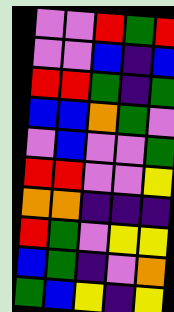[["violet", "violet", "red", "green", "red"], ["violet", "violet", "blue", "indigo", "blue"], ["red", "red", "green", "indigo", "green"], ["blue", "blue", "orange", "green", "violet"], ["violet", "blue", "violet", "violet", "green"], ["red", "red", "violet", "violet", "yellow"], ["orange", "orange", "indigo", "indigo", "indigo"], ["red", "green", "violet", "yellow", "yellow"], ["blue", "green", "indigo", "violet", "orange"], ["green", "blue", "yellow", "indigo", "yellow"]]